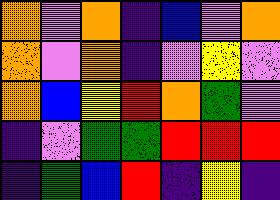[["orange", "violet", "orange", "indigo", "blue", "violet", "orange"], ["orange", "violet", "orange", "indigo", "violet", "yellow", "violet"], ["orange", "blue", "yellow", "red", "orange", "green", "violet"], ["indigo", "violet", "green", "green", "red", "red", "red"], ["indigo", "green", "blue", "red", "indigo", "yellow", "indigo"]]